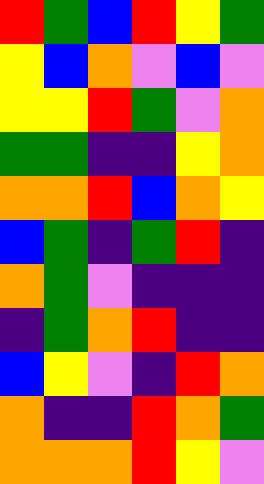[["red", "green", "blue", "red", "yellow", "green"], ["yellow", "blue", "orange", "violet", "blue", "violet"], ["yellow", "yellow", "red", "green", "violet", "orange"], ["green", "green", "indigo", "indigo", "yellow", "orange"], ["orange", "orange", "red", "blue", "orange", "yellow"], ["blue", "green", "indigo", "green", "red", "indigo"], ["orange", "green", "violet", "indigo", "indigo", "indigo"], ["indigo", "green", "orange", "red", "indigo", "indigo"], ["blue", "yellow", "violet", "indigo", "red", "orange"], ["orange", "indigo", "indigo", "red", "orange", "green"], ["orange", "orange", "orange", "red", "yellow", "violet"]]